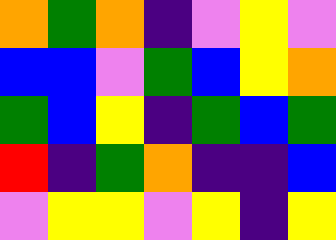[["orange", "green", "orange", "indigo", "violet", "yellow", "violet"], ["blue", "blue", "violet", "green", "blue", "yellow", "orange"], ["green", "blue", "yellow", "indigo", "green", "blue", "green"], ["red", "indigo", "green", "orange", "indigo", "indigo", "blue"], ["violet", "yellow", "yellow", "violet", "yellow", "indigo", "yellow"]]